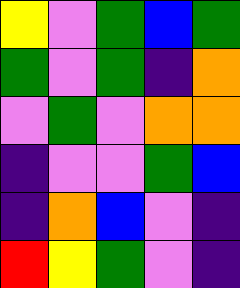[["yellow", "violet", "green", "blue", "green"], ["green", "violet", "green", "indigo", "orange"], ["violet", "green", "violet", "orange", "orange"], ["indigo", "violet", "violet", "green", "blue"], ["indigo", "orange", "blue", "violet", "indigo"], ["red", "yellow", "green", "violet", "indigo"]]